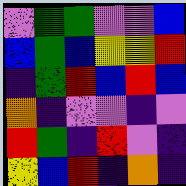[["violet", "green", "green", "violet", "violet", "blue"], ["blue", "green", "blue", "yellow", "yellow", "red"], ["indigo", "green", "red", "blue", "red", "blue"], ["orange", "indigo", "violet", "violet", "indigo", "violet"], ["red", "green", "indigo", "red", "violet", "indigo"], ["yellow", "blue", "red", "indigo", "orange", "indigo"]]